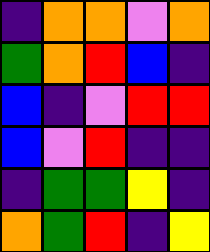[["indigo", "orange", "orange", "violet", "orange"], ["green", "orange", "red", "blue", "indigo"], ["blue", "indigo", "violet", "red", "red"], ["blue", "violet", "red", "indigo", "indigo"], ["indigo", "green", "green", "yellow", "indigo"], ["orange", "green", "red", "indigo", "yellow"]]